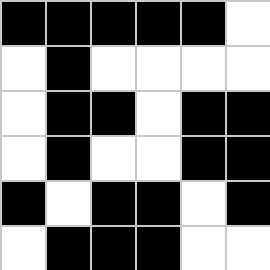[["black", "black", "black", "black", "black", "white"], ["white", "black", "white", "white", "white", "white"], ["white", "black", "black", "white", "black", "black"], ["white", "black", "white", "white", "black", "black"], ["black", "white", "black", "black", "white", "black"], ["white", "black", "black", "black", "white", "white"]]